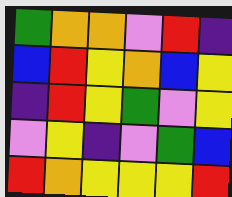[["green", "orange", "orange", "violet", "red", "indigo"], ["blue", "red", "yellow", "orange", "blue", "yellow"], ["indigo", "red", "yellow", "green", "violet", "yellow"], ["violet", "yellow", "indigo", "violet", "green", "blue"], ["red", "orange", "yellow", "yellow", "yellow", "red"]]